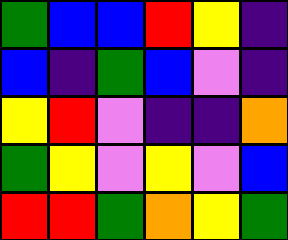[["green", "blue", "blue", "red", "yellow", "indigo"], ["blue", "indigo", "green", "blue", "violet", "indigo"], ["yellow", "red", "violet", "indigo", "indigo", "orange"], ["green", "yellow", "violet", "yellow", "violet", "blue"], ["red", "red", "green", "orange", "yellow", "green"]]